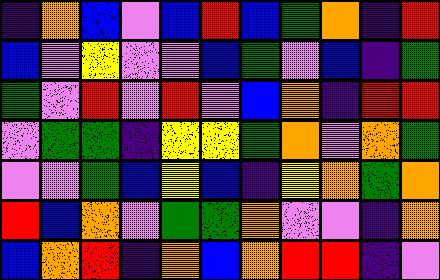[["indigo", "orange", "blue", "violet", "blue", "red", "blue", "green", "orange", "indigo", "red"], ["blue", "violet", "yellow", "violet", "violet", "blue", "green", "violet", "blue", "indigo", "green"], ["green", "violet", "red", "violet", "red", "violet", "blue", "orange", "indigo", "red", "red"], ["violet", "green", "green", "indigo", "yellow", "yellow", "green", "orange", "violet", "orange", "green"], ["violet", "violet", "green", "blue", "yellow", "blue", "indigo", "yellow", "orange", "green", "orange"], ["red", "blue", "orange", "violet", "green", "green", "orange", "violet", "violet", "indigo", "orange"], ["blue", "orange", "red", "indigo", "orange", "blue", "orange", "red", "red", "indigo", "violet"]]